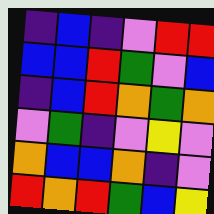[["indigo", "blue", "indigo", "violet", "red", "red"], ["blue", "blue", "red", "green", "violet", "blue"], ["indigo", "blue", "red", "orange", "green", "orange"], ["violet", "green", "indigo", "violet", "yellow", "violet"], ["orange", "blue", "blue", "orange", "indigo", "violet"], ["red", "orange", "red", "green", "blue", "yellow"]]